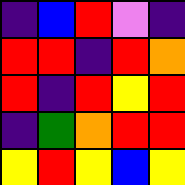[["indigo", "blue", "red", "violet", "indigo"], ["red", "red", "indigo", "red", "orange"], ["red", "indigo", "red", "yellow", "red"], ["indigo", "green", "orange", "red", "red"], ["yellow", "red", "yellow", "blue", "yellow"]]